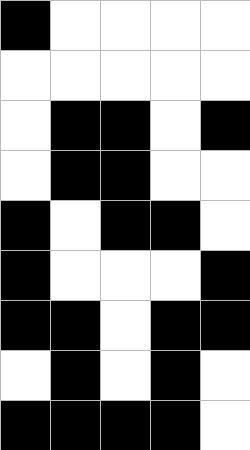[["black", "white", "white", "white", "white"], ["white", "white", "white", "white", "white"], ["white", "black", "black", "white", "black"], ["white", "black", "black", "white", "white"], ["black", "white", "black", "black", "white"], ["black", "white", "white", "white", "black"], ["black", "black", "white", "black", "black"], ["white", "black", "white", "black", "white"], ["black", "black", "black", "black", "white"]]